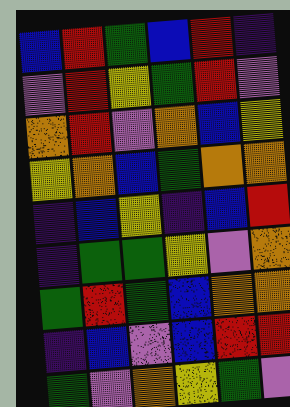[["blue", "red", "green", "blue", "red", "indigo"], ["violet", "red", "yellow", "green", "red", "violet"], ["orange", "red", "violet", "orange", "blue", "yellow"], ["yellow", "orange", "blue", "green", "orange", "orange"], ["indigo", "blue", "yellow", "indigo", "blue", "red"], ["indigo", "green", "green", "yellow", "violet", "orange"], ["green", "red", "green", "blue", "orange", "orange"], ["indigo", "blue", "violet", "blue", "red", "red"], ["green", "violet", "orange", "yellow", "green", "violet"]]